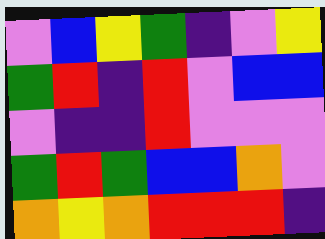[["violet", "blue", "yellow", "green", "indigo", "violet", "yellow"], ["green", "red", "indigo", "red", "violet", "blue", "blue"], ["violet", "indigo", "indigo", "red", "violet", "violet", "violet"], ["green", "red", "green", "blue", "blue", "orange", "violet"], ["orange", "yellow", "orange", "red", "red", "red", "indigo"]]